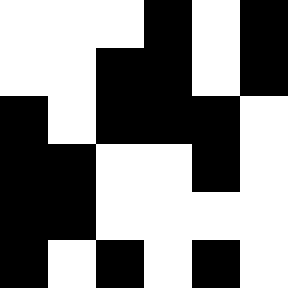[["white", "white", "white", "black", "white", "black"], ["white", "white", "black", "black", "white", "black"], ["black", "white", "black", "black", "black", "white"], ["black", "black", "white", "white", "black", "white"], ["black", "black", "white", "white", "white", "white"], ["black", "white", "black", "white", "black", "white"]]